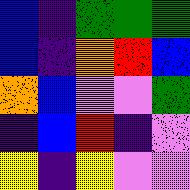[["blue", "indigo", "green", "green", "green"], ["blue", "indigo", "orange", "red", "blue"], ["orange", "blue", "violet", "violet", "green"], ["indigo", "blue", "red", "indigo", "violet"], ["yellow", "indigo", "yellow", "violet", "violet"]]